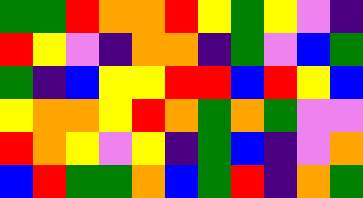[["green", "green", "red", "orange", "orange", "red", "yellow", "green", "yellow", "violet", "indigo"], ["red", "yellow", "violet", "indigo", "orange", "orange", "indigo", "green", "violet", "blue", "green"], ["green", "indigo", "blue", "yellow", "yellow", "red", "red", "blue", "red", "yellow", "blue"], ["yellow", "orange", "orange", "yellow", "red", "orange", "green", "orange", "green", "violet", "violet"], ["red", "orange", "yellow", "violet", "yellow", "indigo", "green", "blue", "indigo", "violet", "orange"], ["blue", "red", "green", "green", "orange", "blue", "green", "red", "indigo", "orange", "green"]]